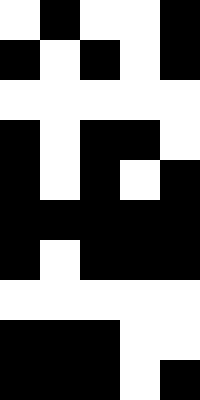[["white", "black", "white", "white", "black"], ["black", "white", "black", "white", "black"], ["white", "white", "white", "white", "white"], ["black", "white", "black", "black", "white"], ["black", "white", "black", "white", "black"], ["black", "black", "black", "black", "black"], ["black", "white", "black", "black", "black"], ["white", "white", "white", "white", "white"], ["black", "black", "black", "white", "white"], ["black", "black", "black", "white", "black"]]